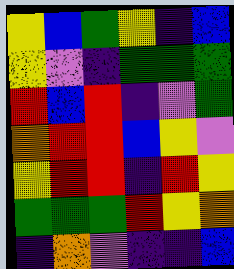[["yellow", "blue", "green", "yellow", "indigo", "blue"], ["yellow", "violet", "indigo", "green", "green", "green"], ["red", "blue", "red", "indigo", "violet", "green"], ["orange", "red", "red", "blue", "yellow", "violet"], ["yellow", "red", "red", "indigo", "red", "yellow"], ["green", "green", "green", "red", "yellow", "orange"], ["indigo", "orange", "violet", "indigo", "indigo", "blue"]]